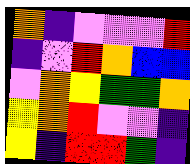[["orange", "indigo", "violet", "violet", "violet", "red"], ["indigo", "violet", "red", "orange", "blue", "blue"], ["violet", "orange", "yellow", "green", "green", "orange"], ["yellow", "orange", "red", "violet", "violet", "indigo"], ["yellow", "indigo", "red", "red", "green", "indigo"]]